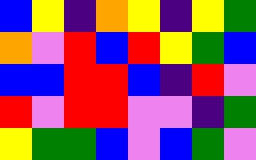[["blue", "yellow", "indigo", "orange", "yellow", "indigo", "yellow", "green"], ["orange", "violet", "red", "blue", "red", "yellow", "green", "blue"], ["blue", "blue", "red", "red", "blue", "indigo", "red", "violet"], ["red", "violet", "red", "red", "violet", "violet", "indigo", "green"], ["yellow", "green", "green", "blue", "violet", "blue", "green", "violet"]]